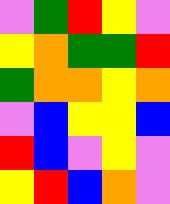[["violet", "green", "red", "yellow", "violet"], ["yellow", "orange", "green", "green", "red"], ["green", "orange", "orange", "yellow", "orange"], ["violet", "blue", "yellow", "yellow", "blue"], ["red", "blue", "violet", "yellow", "violet"], ["yellow", "red", "blue", "orange", "violet"]]